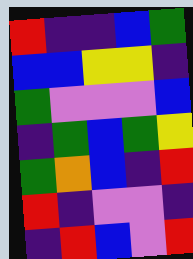[["red", "indigo", "indigo", "blue", "green"], ["blue", "blue", "yellow", "yellow", "indigo"], ["green", "violet", "violet", "violet", "blue"], ["indigo", "green", "blue", "green", "yellow"], ["green", "orange", "blue", "indigo", "red"], ["red", "indigo", "violet", "violet", "indigo"], ["indigo", "red", "blue", "violet", "red"]]